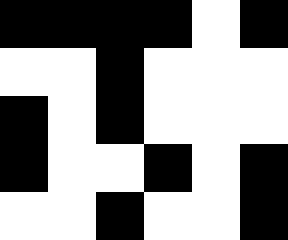[["black", "black", "black", "black", "white", "black"], ["white", "white", "black", "white", "white", "white"], ["black", "white", "black", "white", "white", "white"], ["black", "white", "white", "black", "white", "black"], ["white", "white", "black", "white", "white", "black"]]